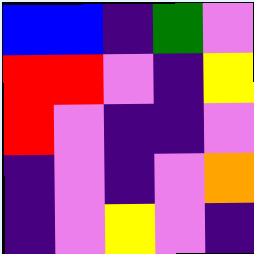[["blue", "blue", "indigo", "green", "violet"], ["red", "red", "violet", "indigo", "yellow"], ["red", "violet", "indigo", "indigo", "violet"], ["indigo", "violet", "indigo", "violet", "orange"], ["indigo", "violet", "yellow", "violet", "indigo"]]